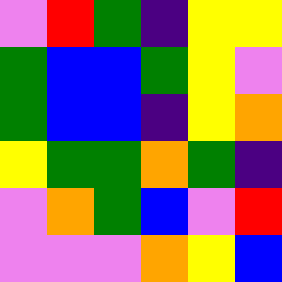[["violet", "red", "green", "indigo", "yellow", "yellow"], ["green", "blue", "blue", "green", "yellow", "violet"], ["green", "blue", "blue", "indigo", "yellow", "orange"], ["yellow", "green", "green", "orange", "green", "indigo"], ["violet", "orange", "green", "blue", "violet", "red"], ["violet", "violet", "violet", "orange", "yellow", "blue"]]